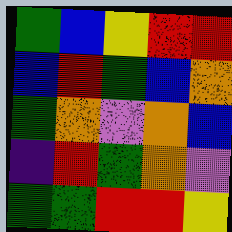[["green", "blue", "yellow", "red", "red"], ["blue", "red", "green", "blue", "orange"], ["green", "orange", "violet", "orange", "blue"], ["indigo", "red", "green", "orange", "violet"], ["green", "green", "red", "red", "yellow"]]